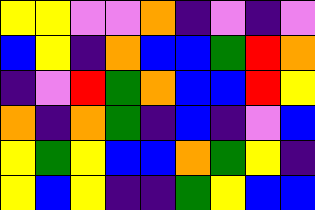[["yellow", "yellow", "violet", "violet", "orange", "indigo", "violet", "indigo", "violet"], ["blue", "yellow", "indigo", "orange", "blue", "blue", "green", "red", "orange"], ["indigo", "violet", "red", "green", "orange", "blue", "blue", "red", "yellow"], ["orange", "indigo", "orange", "green", "indigo", "blue", "indigo", "violet", "blue"], ["yellow", "green", "yellow", "blue", "blue", "orange", "green", "yellow", "indigo"], ["yellow", "blue", "yellow", "indigo", "indigo", "green", "yellow", "blue", "blue"]]